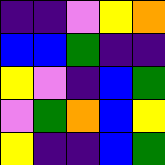[["indigo", "indigo", "violet", "yellow", "orange"], ["blue", "blue", "green", "indigo", "indigo"], ["yellow", "violet", "indigo", "blue", "green"], ["violet", "green", "orange", "blue", "yellow"], ["yellow", "indigo", "indigo", "blue", "green"]]